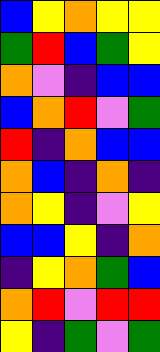[["blue", "yellow", "orange", "yellow", "yellow"], ["green", "red", "blue", "green", "yellow"], ["orange", "violet", "indigo", "blue", "blue"], ["blue", "orange", "red", "violet", "green"], ["red", "indigo", "orange", "blue", "blue"], ["orange", "blue", "indigo", "orange", "indigo"], ["orange", "yellow", "indigo", "violet", "yellow"], ["blue", "blue", "yellow", "indigo", "orange"], ["indigo", "yellow", "orange", "green", "blue"], ["orange", "red", "violet", "red", "red"], ["yellow", "indigo", "green", "violet", "green"]]